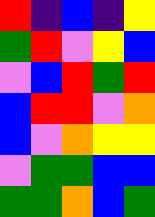[["red", "indigo", "blue", "indigo", "yellow"], ["green", "red", "violet", "yellow", "blue"], ["violet", "blue", "red", "green", "red"], ["blue", "red", "red", "violet", "orange"], ["blue", "violet", "orange", "yellow", "yellow"], ["violet", "green", "green", "blue", "blue"], ["green", "green", "orange", "blue", "green"]]